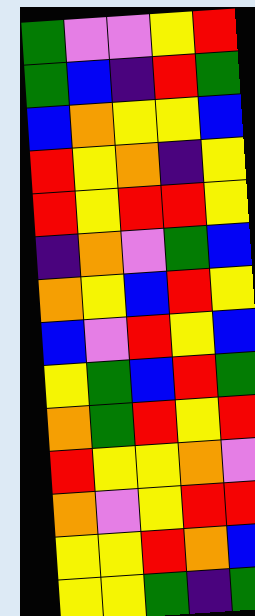[["green", "violet", "violet", "yellow", "red"], ["green", "blue", "indigo", "red", "green"], ["blue", "orange", "yellow", "yellow", "blue"], ["red", "yellow", "orange", "indigo", "yellow"], ["red", "yellow", "red", "red", "yellow"], ["indigo", "orange", "violet", "green", "blue"], ["orange", "yellow", "blue", "red", "yellow"], ["blue", "violet", "red", "yellow", "blue"], ["yellow", "green", "blue", "red", "green"], ["orange", "green", "red", "yellow", "red"], ["red", "yellow", "yellow", "orange", "violet"], ["orange", "violet", "yellow", "red", "red"], ["yellow", "yellow", "red", "orange", "blue"], ["yellow", "yellow", "green", "indigo", "green"]]